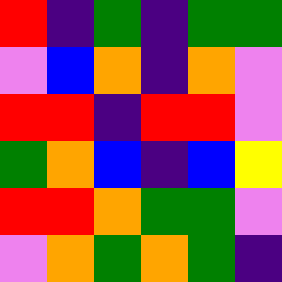[["red", "indigo", "green", "indigo", "green", "green"], ["violet", "blue", "orange", "indigo", "orange", "violet"], ["red", "red", "indigo", "red", "red", "violet"], ["green", "orange", "blue", "indigo", "blue", "yellow"], ["red", "red", "orange", "green", "green", "violet"], ["violet", "orange", "green", "orange", "green", "indigo"]]